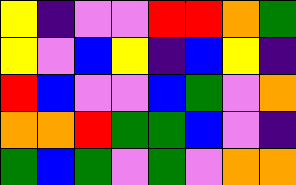[["yellow", "indigo", "violet", "violet", "red", "red", "orange", "green"], ["yellow", "violet", "blue", "yellow", "indigo", "blue", "yellow", "indigo"], ["red", "blue", "violet", "violet", "blue", "green", "violet", "orange"], ["orange", "orange", "red", "green", "green", "blue", "violet", "indigo"], ["green", "blue", "green", "violet", "green", "violet", "orange", "orange"]]